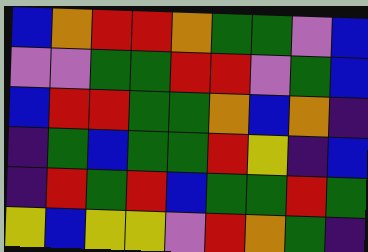[["blue", "orange", "red", "red", "orange", "green", "green", "violet", "blue"], ["violet", "violet", "green", "green", "red", "red", "violet", "green", "blue"], ["blue", "red", "red", "green", "green", "orange", "blue", "orange", "indigo"], ["indigo", "green", "blue", "green", "green", "red", "yellow", "indigo", "blue"], ["indigo", "red", "green", "red", "blue", "green", "green", "red", "green"], ["yellow", "blue", "yellow", "yellow", "violet", "red", "orange", "green", "indigo"]]